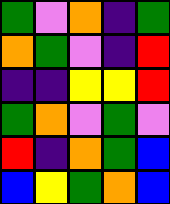[["green", "violet", "orange", "indigo", "green"], ["orange", "green", "violet", "indigo", "red"], ["indigo", "indigo", "yellow", "yellow", "red"], ["green", "orange", "violet", "green", "violet"], ["red", "indigo", "orange", "green", "blue"], ["blue", "yellow", "green", "orange", "blue"]]